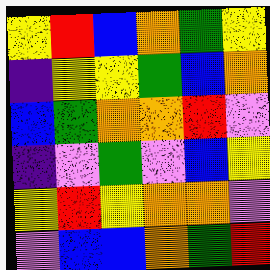[["yellow", "red", "blue", "orange", "green", "yellow"], ["indigo", "yellow", "yellow", "green", "blue", "orange"], ["blue", "green", "orange", "orange", "red", "violet"], ["indigo", "violet", "green", "violet", "blue", "yellow"], ["yellow", "red", "yellow", "orange", "orange", "violet"], ["violet", "blue", "blue", "orange", "green", "red"]]